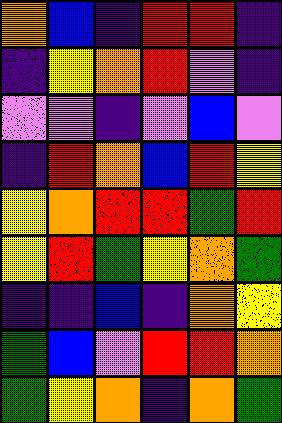[["orange", "blue", "indigo", "red", "red", "indigo"], ["indigo", "yellow", "orange", "red", "violet", "indigo"], ["violet", "violet", "indigo", "violet", "blue", "violet"], ["indigo", "red", "orange", "blue", "red", "yellow"], ["yellow", "orange", "red", "red", "green", "red"], ["yellow", "red", "green", "yellow", "orange", "green"], ["indigo", "indigo", "blue", "indigo", "orange", "yellow"], ["green", "blue", "violet", "red", "red", "orange"], ["green", "yellow", "orange", "indigo", "orange", "green"]]